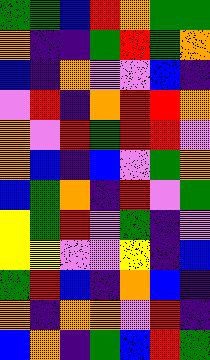[["green", "green", "blue", "red", "orange", "green", "green"], ["orange", "indigo", "indigo", "green", "red", "green", "orange"], ["blue", "indigo", "orange", "violet", "violet", "blue", "indigo"], ["violet", "red", "indigo", "orange", "red", "red", "orange"], ["orange", "violet", "red", "green", "red", "red", "violet"], ["orange", "blue", "indigo", "blue", "violet", "green", "orange"], ["blue", "green", "orange", "indigo", "red", "violet", "green"], ["yellow", "green", "red", "violet", "green", "indigo", "violet"], ["yellow", "yellow", "violet", "violet", "yellow", "indigo", "blue"], ["green", "red", "blue", "indigo", "orange", "blue", "indigo"], ["orange", "indigo", "orange", "orange", "violet", "red", "indigo"], ["blue", "orange", "indigo", "green", "blue", "red", "green"]]